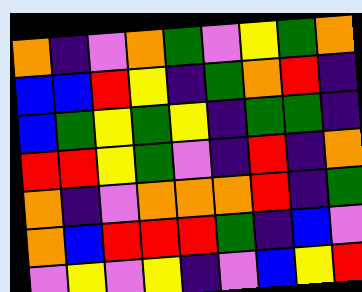[["orange", "indigo", "violet", "orange", "green", "violet", "yellow", "green", "orange"], ["blue", "blue", "red", "yellow", "indigo", "green", "orange", "red", "indigo"], ["blue", "green", "yellow", "green", "yellow", "indigo", "green", "green", "indigo"], ["red", "red", "yellow", "green", "violet", "indigo", "red", "indigo", "orange"], ["orange", "indigo", "violet", "orange", "orange", "orange", "red", "indigo", "green"], ["orange", "blue", "red", "red", "red", "green", "indigo", "blue", "violet"], ["violet", "yellow", "violet", "yellow", "indigo", "violet", "blue", "yellow", "red"]]